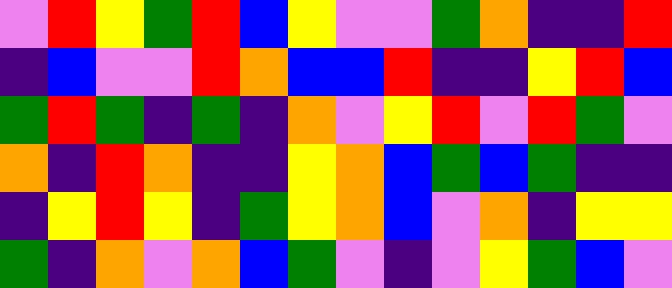[["violet", "red", "yellow", "green", "red", "blue", "yellow", "violet", "violet", "green", "orange", "indigo", "indigo", "red"], ["indigo", "blue", "violet", "violet", "red", "orange", "blue", "blue", "red", "indigo", "indigo", "yellow", "red", "blue"], ["green", "red", "green", "indigo", "green", "indigo", "orange", "violet", "yellow", "red", "violet", "red", "green", "violet"], ["orange", "indigo", "red", "orange", "indigo", "indigo", "yellow", "orange", "blue", "green", "blue", "green", "indigo", "indigo"], ["indigo", "yellow", "red", "yellow", "indigo", "green", "yellow", "orange", "blue", "violet", "orange", "indigo", "yellow", "yellow"], ["green", "indigo", "orange", "violet", "orange", "blue", "green", "violet", "indigo", "violet", "yellow", "green", "blue", "violet"]]